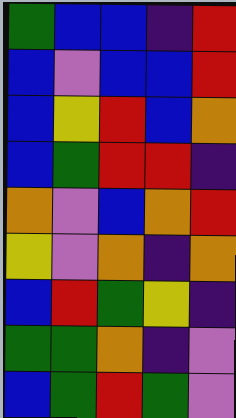[["green", "blue", "blue", "indigo", "red"], ["blue", "violet", "blue", "blue", "red"], ["blue", "yellow", "red", "blue", "orange"], ["blue", "green", "red", "red", "indigo"], ["orange", "violet", "blue", "orange", "red"], ["yellow", "violet", "orange", "indigo", "orange"], ["blue", "red", "green", "yellow", "indigo"], ["green", "green", "orange", "indigo", "violet"], ["blue", "green", "red", "green", "violet"]]